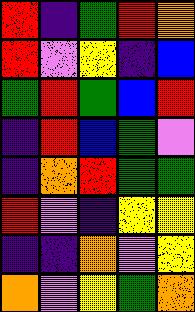[["red", "indigo", "green", "red", "orange"], ["red", "violet", "yellow", "indigo", "blue"], ["green", "red", "green", "blue", "red"], ["indigo", "red", "blue", "green", "violet"], ["indigo", "orange", "red", "green", "green"], ["red", "violet", "indigo", "yellow", "yellow"], ["indigo", "indigo", "orange", "violet", "yellow"], ["orange", "violet", "yellow", "green", "orange"]]